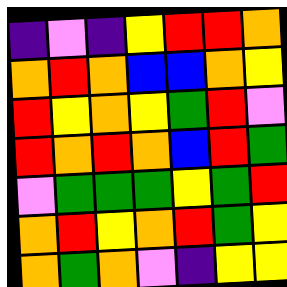[["indigo", "violet", "indigo", "yellow", "red", "red", "orange"], ["orange", "red", "orange", "blue", "blue", "orange", "yellow"], ["red", "yellow", "orange", "yellow", "green", "red", "violet"], ["red", "orange", "red", "orange", "blue", "red", "green"], ["violet", "green", "green", "green", "yellow", "green", "red"], ["orange", "red", "yellow", "orange", "red", "green", "yellow"], ["orange", "green", "orange", "violet", "indigo", "yellow", "yellow"]]